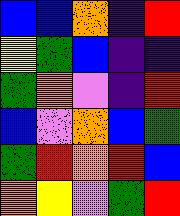[["blue", "blue", "orange", "indigo", "red"], ["yellow", "green", "blue", "indigo", "indigo"], ["green", "orange", "violet", "indigo", "red"], ["blue", "violet", "orange", "blue", "green"], ["green", "red", "orange", "red", "blue"], ["orange", "yellow", "violet", "green", "red"]]